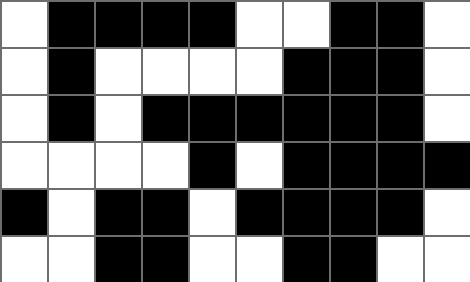[["white", "black", "black", "black", "black", "white", "white", "black", "black", "white"], ["white", "black", "white", "white", "white", "white", "black", "black", "black", "white"], ["white", "black", "white", "black", "black", "black", "black", "black", "black", "white"], ["white", "white", "white", "white", "black", "white", "black", "black", "black", "black"], ["black", "white", "black", "black", "white", "black", "black", "black", "black", "white"], ["white", "white", "black", "black", "white", "white", "black", "black", "white", "white"]]